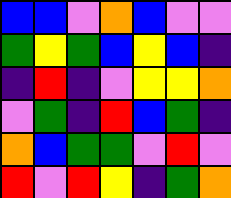[["blue", "blue", "violet", "orange", "blue", "violet", "violet"], ["green", "yellow", "green", "blue", "yellow", "blue", "indigo"], ["indigo", "red", "indigo", "violet", "yellow", "yellow", "orange"], ["violet", "green", "indigo", "red", "blue", "green", "indigo"], ["orange", "blue", "green", "green", "violet", "red", "violet"], ["red", "violet", "red", "yellow", "indigo", "green", "orange"]]